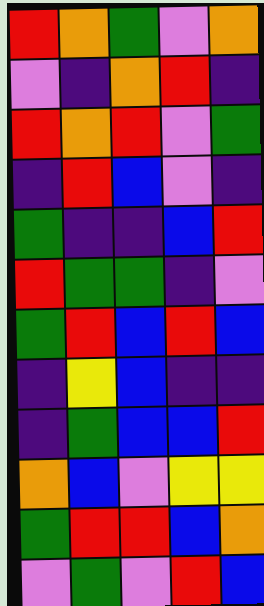[["red", "orange", "green", "violet", "orange"], ["violet", "indigo", "orange", "red", "indigo"], ["red", "orange", "red", "violet", "green"], ["indigo", "red", "blue", "violet", "indigo"], ["green", "indigo", "indigo", "blue", "red"], ["red", "green", "green", "indigo", "violet"], ["green", "red", "blue", "red", "blue"], ["indigo", "yellow", "blue", "indigo", "indigo"], ["indigo", "green", "blue", "blue", "red"], ["orange", "blue", "violet", "yellow", "yellow"], ["green", "red", "red", "blue", "orange"], ["violet", "green", "violet", "red", "blue"]]